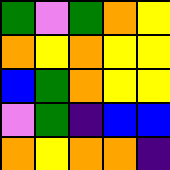[["green", "violet", "green", "orange", "yellow"], ["orange", "yellow", "orange", "yellow", "yellow"], ["blue", "green", "orange", "yellow", "yellow"], ["violet", "green", "indigo", "blue", "blue"], ["orange", "yellow", "orange", "orange", "indigo"]]